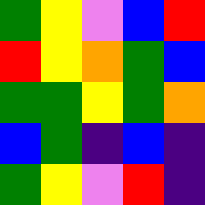[["green", "yellow", "violet", "blue", "red"], ["red", "yellow", "orange", "green", "blue"], ["green", "green", "yellow", "green", "orange"], ["blue", "green", "indigo", "blue", "indigo"], ["green", "yellow", "violet", "red", "indigo"]]